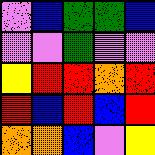[["violet", "blue", "green", "green", "blue"], ["violet", "violet", "green", "violet", "violet"], ["yellow", "red", "red", "orange", "red"], ["red", "blue", "red", "blue", "red"], ["orange", "orange", "blue", "violet", "yellow"]]